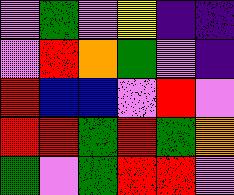[["violet", "green", "violet", "yellow", "indigo", "indigo"], ["violet", "red", "orange", "green", "violet", "indigo"], ["red", "blue", "blue", "violet", "red", "violet"], ["red", "red", "green", "red", "green", "orange"], ["green", "violet", "green", "red", "red", "violet"]]